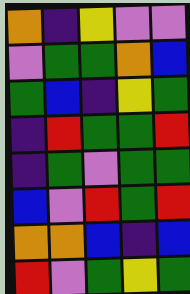[["orange", "indigo", "yellow", "violet", "violet"], ["violet", "green", "green", "orange", "blue"], ["green", "blue", "indigo", "yellow", "green"], ["indigo", "red", "green", "green", "red"], ["indigo", "green", "violet", "green", "green"], ["blue", "violet", "red", "green", "red"], ["orange", "orange", "blue", "indigo", "blue"], ["red", "violet", "green", "yellow", "green"]]